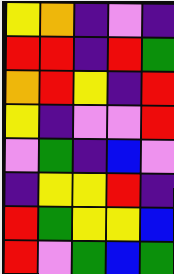[["yellow", "orange", "indigo", "violet", "indigo"], ["red", "red", "indigo", "red", "green"], ["orange", "red", "yellow", "indigo", "red"], ["yellow", "indigo", "violet", "violet", "red"], ["violet", "green", "indigo", "blue", "violet"], ["indigo", "yellow", "yellow", "red", "indigo"], ["red", "green", "yellow", "yellow", "blue"], ["red", "violet", "green", "blue", "green"]]